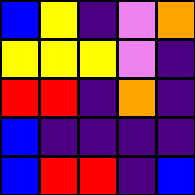[["blue", "yellow", "indigo", "violet", "orange"], ["yellow", "yellow", "yellow", "violet", "indigo"], ["red", "red", "indigo", "orange", "indigo"], ["blue", "indigo", "indigo", "indigo", "indigo"], ["blue", "red", "red", "indigo", "blue"]]